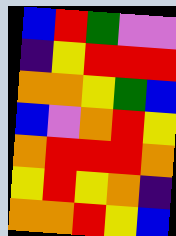[["blue", "red", "green", "violet", "violet"], ["indigo", "yellow", "red", "red", "red"], ["orange", "orange", "yellow", "green", "blue"], ["blue", "violet", "orange", "red", "yellow"], ["orange", "red", "red", "red", "orange"], ["yellow", "red", "yellow", "orange", "indigo"], ["orange", "orange", "red", "yellow", "blue"]]